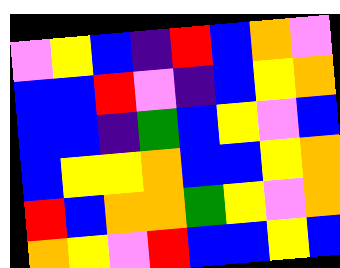[["violet", "yellow", "blue", "indigo", "red", "blue", "orange", "violet"], ["blue", "blue", "red", "violet", "indigo", "blue", "yellow", "orange"], ["blue", "blue", "indigo", "green", "blue", "yellow", "violet", "blue"], ["blue", "yellow", "yellow", "orange", "blue", "blue", "yellow", "orange"], ["red", "blue", "orange", "orange", "green", "yellow", "violet", "orange"], ["orange", "yellow", "violet", "red", "blue", "blue", "yellow", "blue"]]